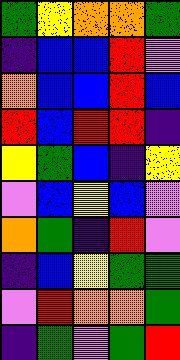[["green", "yellow", "orange", "orange", "green"], ["indigo", "blue", "blue", "red", "violet"], ["orange", "blue", "blue", "red", "blue"], ["red", "blue", "red", "red", "indigo"], ["yellow", "green", "blue", "indigo", "yellow"], ["violet", "blue", "yellow", "blue", "violet"], ["orange", "green", "indigo", "red", "violet"], ["indigo", "blue", "yellow", "green", "green"], ["violet", "red", "orange", "orange", "green"], ["indigo", "green", "violet", "green", "red"]]